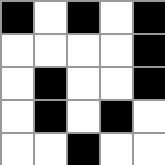[["black", "white", "black", "white", "black"], ["white", "white", "white", "white", "black"], ["white", "black", "white", "white", "black"], ["white", "black", "white", "black", "white"], ["white", "white", "black", "white", "white"]]